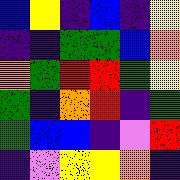[["blue", "yellow", "indigo", "blue", "indigo", "yellow"], ["indigo", "indigo", "green", "green", "blue", "orange"], ["orange", "green", "red", "red", "green", "yellow"], ["green", "indigo", "orange", "red", "indigo", "green"], ["green", "blue", "blue", "indigo", "violet", "red"], ["indigo", "violet", "yellow", "yellow", "orange", "indigo"]]